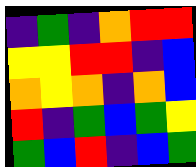[["indigo", "green", "indigo", "orange", "red", "red"], ["yellow", "yellow", "red", "red", "indigo", "blue"], ["orange", "yellow", "orange", "indigo", "orange", "blue"], ["red", "indigo", "green", "blue", "green", "yellow"], ["green", "blue", "red", "indigo", "blue", "green"]]